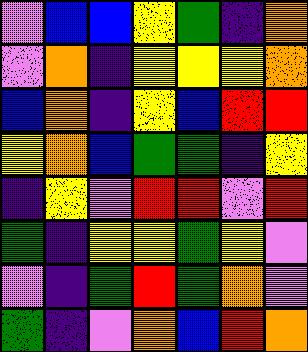[["violet", "blue", "blue", "yellow", "green", "indigo", "orange"], ["violet", "orange", "indigo", "yellow", "yellow", "yellow", "orange"], ["blue", "orange", "indigo", "yellow", "blue", "red", "red"], ["yellow", "orange", "blue", "green", "green", "indigo", "yellow"], ["indigo", "yellow", "violet", "red", "red", "violet", "red"], ["green", "indigo", "yellow", "yellow", "green", "yellow", "violet"], ["violet", "indigo", "green", "red", "green", "orange", "violet"], ["green", "indigo", "violet", "orange", "blue", "red", "orange"]]